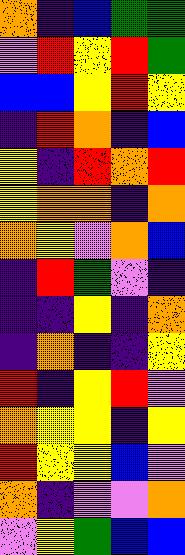[["orange", "indigo", "blue", "green", "green"], ["violet", "red", "yellow", "red", "green"], ["blue", "blue", "yellow", "red", "yellow"], ["indigo", "red", "orange", "indigo", "blue"], ["yellow", "indigo", "red", "orange", "red"], ["yellow", "orange", "orange", "indigo", "orange"], ["orange", "yellow", "violet", "orange", "blue"], ["indigo", "red", "green", "violet", "indigo"], ["indigo", "indigo", "yellow", "indigo", "orange"], ["indigo", "orange", "indigo", "indigo", "yellow"], ["red", "indigo", "yellow", "red", "violet"], ["orange", "yellow", "yellow", "indigo", "yellow"], ["red", "yellow", "yellow", "blue", "violet"], ["orange", "indigo", "violet", "violet", "orange"], ["violet", "yellow", "green", "blue", "blue"]]